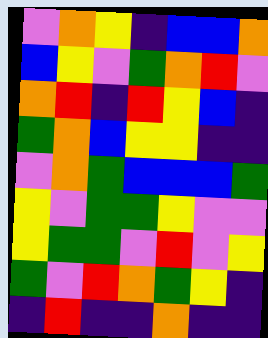[["violet", "orange", "yellow", "indigo", "blue", "blue", "orange"], ["blue", "yellow", "violet", "green", "orange", "red", "violet"], ["orange", "red", "indigo", "red", "yellow", "blue", "indigo"], ["green", "orange", "blue", "yellow", "yellow", "indigo", "indigo"], ["violet", "orange", "green", "blue", "blue", "blue", "green"], ["yellow", "violet", "green", "green", "yellow", "violet", "violet"], ["yellow", "green", "green", "violet", "red", "violet", "yellow"], ["green", "violet", "red", "orange", "green", "yellow", "indigo"], ["indigo", "red", "indigo", "indigo", "orange", "indigo", "indigo"]]